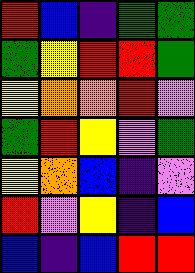[["red", "blue", "indigo", "green", "green"], ["green", "yellow", "red", "red", "green"], ["yellow", "orange", "orange", "red", "violet"], ["green", "red", "yellow", "violet", "green"], ["yellow", "orange", "blue", "indigo", "violet"], ["red", "violet", "yellow", "indigo", "blue"], ["blue", "indigo", "blue", "red", "red"]]